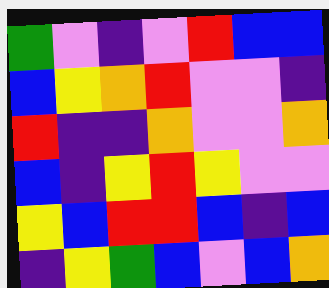[["green", "violet", "indigo", "violet", "red", "blue", "blue"], ["blue", "yellow", "orange", "red", "violet", "violet", "indigo"], ["red", "indigo", "indigo", "orange", "violet", "violet", "orange"], ["blue", "indigo", "yellow", "red", "yellow", "violet", "violet"], ["yellow", "blue", "red", "red", "blue", "indigo", "blue"], ["indigo", "yellow", "green", "blue", "violet", "blue", "orange"]]